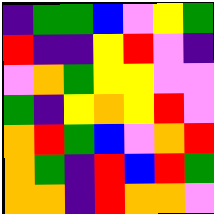[["indigo", "green", "green", "blue", "violet", "yellow", "green"], ["red", "indigo", "indigo", "yellow", "red", "violet", "indigo"], ["violet", "orange", "green", "yellow", "yellow", "violet", "violet"], ["green", "indigo", "yellow", "orange", "yellow", "red", "violet"], ["orange", "red", "green", "blue", "violet", "orange", "red"], ["orange", "green", "indigo", "red", "blue", "red", "green"], ["orange", "orange", "indigo", "red", "orange", "orange", "violet"]]